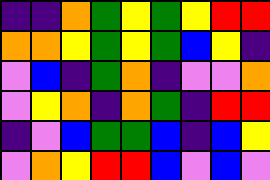[["indigo", "indigo", "orange", "green", "yellow", "green", "yellow", "red", "red"], ["orange", "orange", "yellow", "green", "yellow", "green", "blue", "yellow", "indigo"], ["violet", "blue", "indigo", "green", "orange", "indigo", "violet", "violet", "orange"], ["violet", "yellow", "orange", "indigo", "orange", "green", "indigo", "red", "red"], ["indigo", "violet", "blue", "green", "green", "blue", "indigo", "blue", "yellow"], ["violet", "orange", "yellow", "red", "red", "blue", "violet", "blue", "violet"]]